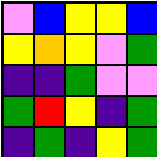[["violet", "blue", "yellow", "yellow", "blue"], ["yellow", "orange", "yellow", "violet", "green"], ["indigo", "indigo", "green", "violet", "violet"], ["green", "red", "yellow", "indigo", "green"], ["indigo", "green", "indigo", "yellow", "green"]]